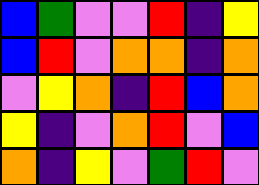[["blue", "green", "violet", "violet", "red", "indigo", "yellow"], ["blue", "red", "violet", "orange", "orange", "indigo", "orange"], ["violet", "yellow", "orange", "indigo", "red", "blue", "orange"], ["yellow", "indigo", "violet", "orange", "red", "violet", "blue"], ["orange", "indigo", "yellow", "violet", "green", "red", "violet"]]